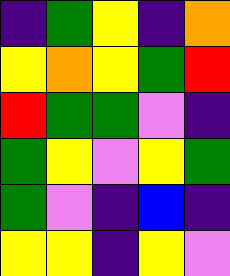[["indigo", "green", "yellow", "indigo", "orange"], ["yellow", "orange", "yellow", "green", "red"], ["red", "green", "green", "violet", "indigo"], ["green", "yellow", "violet", "yellow", "green"], ["green", "violet", "indigo", "blue", "indigo"], ["yellow", "yellow", "indigo", "yellow", "violet"]]